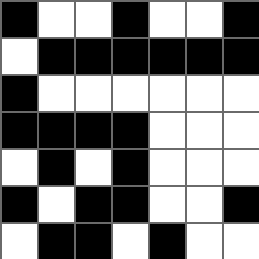[["black", "white", "white", "black", "white", "white", "black"], ["white", "black", "black", "black", "black", "black", "black"], ["black", "white", "white", "white", "white", "white", "white"], ["black", "black", "black", "black", "white", "white", "white"], ["white", "black", "white", "black", "white", "white", "white"], ["black", "white", "black", "black", "white", "white", "black"], ["white", "black", "black", "white", "black", "white", "white"]]